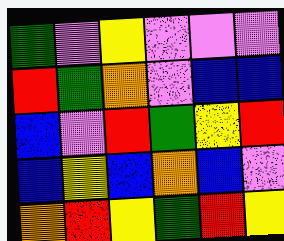[["green", "violet", "yellow", "violet", "violet", "violet"], ["red", "green", "orange", "violet", "blue", "blue"], ["blue", "violet", "red", "green", "yellow", "red"], ["blue", "yellow", "blue", "orange", "blue", "violet"], ["orange", "red", "yellow", "green", "red", "yellow"]]